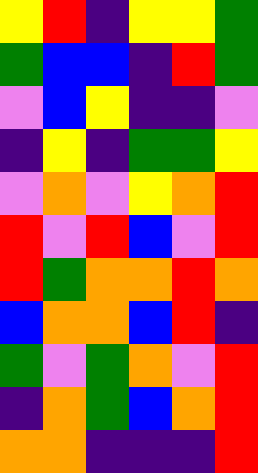[["yellow", "red", "indigo", "yellow", "yellow", "green"], ["green", "blue", "blue", "indigo", "red", "green"], ["violet", "blue", "yellow", "indigo", "indigo", "violet"], ["indigo", "yellow", "indigo", "green", "green", "yellow"], ["violet", "orange", "violet", "yellow", "orange", "red"], ["red", "violet", "red", "blue", "violet", "red"], ["red", "green", "orange", "orange", "red", "orange"], ["blue", "orange", "orange", "blue", "red", "indigo"], ["green", "violet", "green", "orange", "violet", "red"], ["indigo", "orange", "green", "blue", "orange", "red"], ["orange", "orange", "indigo", "indigo", "indigo", "red"]]